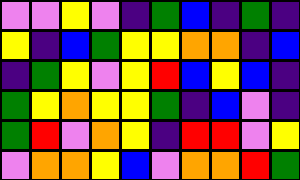[["violet", "violet", "yellow", "violet", "indigo", "green", "blue", "indigo", "green", "indigo"], ["yellow", "indigo", "blue", "green", "yellow", "yellow", "orange", "orange", "indigo", "blue"], ["indigo", "green", "yellow", "violet", "yellow", "red", "blue", "yellow", "blue", "indigo"], ["green", "yellow", "orange", "yellow", "yellow", "green", "indigo", "blue", "violet", "indigo"], ["green", "red", "violet", "orange", "yellow", "indigo", "red", "red", "violet", "yellow"], ["violet", "orange", "orange", "yellow", "blue", "violet", "orange", "orange", "red", "green"]]